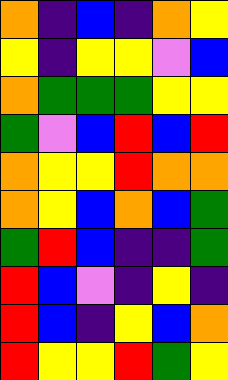[["orange", "indigo", "blue", "indigo", "orange", "yellow"], ["yellow", "indigo", "yellow", "yellow", "violet", "blue"], ["orange", "green", "green", "green", "yellow", "yellow"], ["green", "violet", "blue", "red", "blue", "red"], ["orange", "yellow", "yellow", "red", "orange", "orange"], ["orange", "yellow", "blue", "orange", "blue", "green"], ["green", "red", "blue", "indigo", "indigo", "green"], ["red", "blue", "violet", "indigo", "yellow", "indigo"], ["red", "blue", "indigo", "yellow", "blue", "orange"], ["red", "yellow", "yellow", "red", "green", "yellow"]]